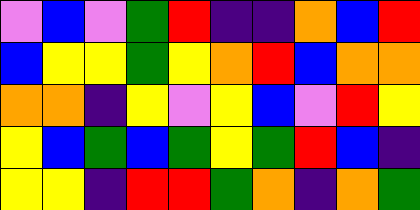[["violet", "blue", "violet", "green", "red", "indigo", "indigo", "orange", "blue", "red"], ["blue", "yellow", "yellow", "green", "yellow", "orange", "red", "blue", "orange", "orange"], ["orange", "orange", "indigo", "yellow", "violet", "yellow", "blue", "violet", "red", "yellow"], ["yellow", "blue", "green", "blue", "green", "yellow", "green", "red", "blue", "indigo"], ["yellow", "yellow", "indigo", "red", "red", "green", "orange", "indigo", "orange", "green"]]